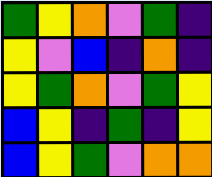[["green", "yellow", "orange", "violet", "green", "indigo"], ["yellow", "violet", "blue", "indigo", "orange", "indigo"], ["yellow", "green", "orange", "violet", "green", "yellow"], ["blue", "yellow", "indigo", "green", "indigo", "yellow"], ["blue", "yellow", "green", "violet", "orange", "orange"]]